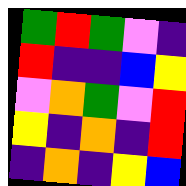[["green", "red", "green", "violet", "indigo"], ["red", "indigo", "indigo", "blue", "yellow"], ["violet", "orange", "green", "violet", "red"], ["yellow", "indigo", "orange", "indigo", "red"], ["indigo", "orange", "indigo", "yellow", "blue"]]